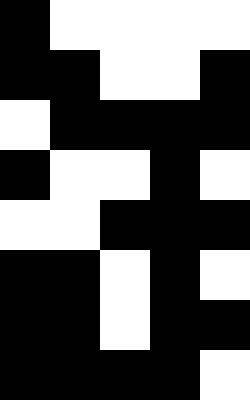[["black", "white", "white", "white", "white"], ["black", "black", "white", "white", "black"], ["white", "black", "black", "black", "black"], ["black", "white", "white", "black", "white"], ["white", "white", "black", "black", "black"], ["black", "black", "white", "black", "white"], ["black", "black", "white", "black", "black"], ["black", "black", "black", "black", "white"]]